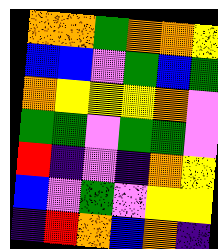[["orange", "orange", "green", "orange", "orange", "yellow"], ["blue", "blue", "violet", "green", "blue", "green"], ["orange", "yellow", "yellow", "yellow", "orange", "violet"], ["green", "green", "violet", "green", "green", "violet"], ["red", "indigo", "violet", "indigo", "orange", "yellow"], ["blue", "violet", "green", "violet", "yellow", "yellow"], ["indigo", "red", "orange", "blue", "orange", "indigo"]]